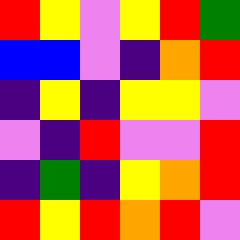[["red", "yellow", "violet", "yellow", "red", "green"], ["blue", "blue", "violet", "indigo", "orange", "red"], ["indigo", "yellow", "indigo", "yellow", "yellow", "violet"], ["violet", "indigo", "red", "violet", "violet", "red"], ["indigo", "green", "indigo", "yellow", "orange", "red"], ["red", "yellow", "red", "orange", "red", "violet"]]